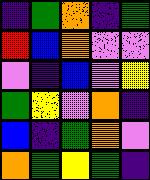[["indigo", "green", "orange", "indigo", "green"], ["red", "blue", "orange", "violet", "violet"], ["violet", "indigo", "blue", "violet", "yellow"], ["green", "yellow", "violet", "orange", "indigo"], ["blue", "indigo", "green", "orange", "violet"], ["orange", "green", "yellow", "green", "indigo"]]